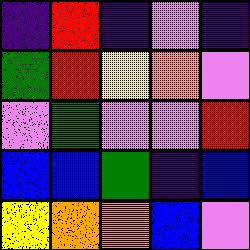[["indigo", "red", "indigo", "violet", "indigo"], ["green", "red", "yellow", "orange", "violet"], ["violet", "green", "violet", "violet", "red"], ["blue", "blue", "green", "indigo", "blue"], ["yellow", "orange", "orange", "blue", "violet"]]